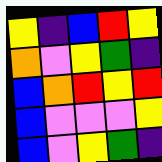[["yellow", "indigo", "blue", "red", "yellow"], ["orange", "violet", "yellow", "green", "indigo"], ["blue", "orange", "red", "yellow", "red"], ["blue", "violet", "violet", "violet", "yellow"], ["blue", "violet", "yellow", "green", "indigo"]]